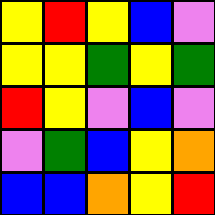[["yellow", "red", "yellow", "blue", "violet"], ["yellow", "yellow", "green", "yellow", "green"], ["red", "yellow", "violet", "blue", "violet"], ["violet", "green", "blue", "yellow", "orange"], ["blue", "blue", "orange", "yellow", "red"]]